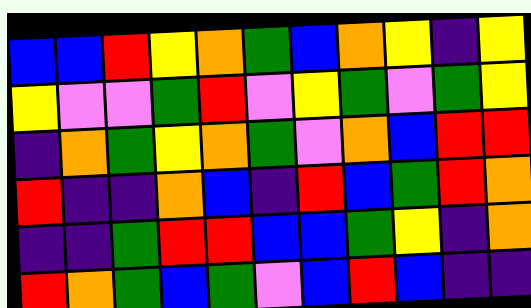[["blue", "blue", "red", "yellow", "orange", "green", "blue", "orange", "yellow", "indigo", "yellow"], ["yellow", "violet", "violet", "green", "red", "violet", "yellow", "green", "violet", "green", "yellow"], ["indigo", "orange", "green", "yellow", "orange", "green", "violet", "orange", "blue", "red", "red"], ["red", "indigo", "indigo", "orange", "blue", "indigo", "red", "blue", "green", "red", "orange"], ["indigo", "indigo", "green", "red", "red", "blue", "blue", "green", "yellow", "indigo", "orange"], ["red", "orange", "green", "blue", "green", "violet", "blue", "red", "blue", "indigo", "indigo"]]